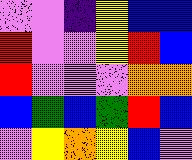[["violet", "violet", "indigo", "yellow", "blue", "blue"], ["red", "violet", "violet", "yellow", "red", "blue"], ["red", "violet", "violet", "violet", "orange", "orange"], ["blue", "green", "blue", "green", "red", "blue"], ["violet", "yellow", "orange", "yellow", "blue", "violet"]]